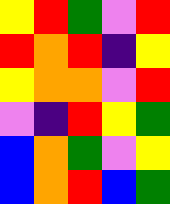[["yellow", "red", "green", "violet", "red"], ["red", "orange", "red", "indigo", "yellow"], ["yellow", "orange", "orange", "violet", "red"], ["violet", "indigo", "red", "yellow", "green"], ["blue", "orange", "green", "violet", "yellow"], ["blue", "orange", "red", "blue", "green"]]